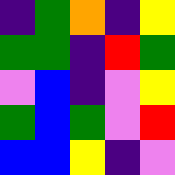[["indigo", "green", "orange", "indigo", "yellow"], ["green", "green", "indigo", "red", "green"], ["violet", "blue", "indigo", "violet", "yellow"], ["green", "blue", "green", "violet", "red"], ["blue", "blue", "yellow", "indigo", "violet"]]